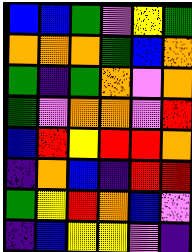[["blue", "blue", "green", "violet", "yellow", "green"], ["orange", "orange", "orange", "green", "blue", "orange"], ["green", "indigo", "green", "orange", "violet", "orange"], ["green", "violet", "orange", "orange", "violet", "red"], ["blue", "red", "yellow", "red", "red", "orange"], ["indigo", "orange", "blue", "indigo", "red", "red"], ["green", "yellow", "red", "orange", "blue", "violet"], ["indigo", "blue", "yellow", "yellow", "violet", "indigo"]]